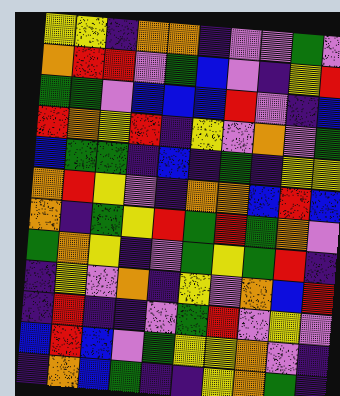[["yellow", "yellow", "indigo", "orange", "orange", "indigo", "violet", "violet", "green", "violet"], ["orange", "red", "red", "violet", "green", "blue", "violet", "indigo", "yellow", "red"], ["green", "green", "violet", "blue", "blue", "blue", "red", "violet", "indigo", "blue"], ["red", "orange", "yellow", "red", "indigo", "yellow", "violet", "orange", "violet", "green"], ["blue", "green", "green", "indigo", "blue", "indigo", "green", "indigo", "yellow", "yellow"], ["orange", "red", "yellow", "violet", "indigo", "orange", "orange", "blue", "red", "blue"], ["orange", "indigo", "green", "yellow", "red", "green", "red", "green", "orange", "violet"], ["green", "orange", "yellow", "indigo", "violet", "green", "yellow", "green", "red", "indigo"], ["indigo", "yellow", "violet", "orange", "indigo", "yellow", "violet", "orange", "blue", "red"], ["indigo", "red", "indigo", "indigo", "violet", "green", "red", "violet", "yellow", "violet"], ["blue", "red", "blue", "violet", "green", "yellow", "yellow", "orange", "violet", "indigo"], ["indigo", "orange", "blue", "green", "indigo", "indigo", "yellow", "orange", "green", "indigo"]]